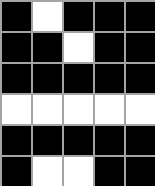[["black", "white", "black", "black", "black"], ["black", "black", "white", "black", "black"], ["black", "black", "black", "black", "black"], ["white", "white", "white", "white", "white"], ["black", "black", "black", "black", "black"], ["black", "white", "white", "black", "black"]]